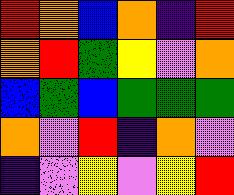[["red", "orange", "blue", "orange", "indigo", "red"], ["orange", "red", "green", "yellow", "violet", "orange"], ["blue", "green", "blue", "green", "green", "green"], ["orange", "violet", "red", "indigo", "orange", "violet"], ["indigo", "violet", "yellow", "violet", "yellow", "red"]]